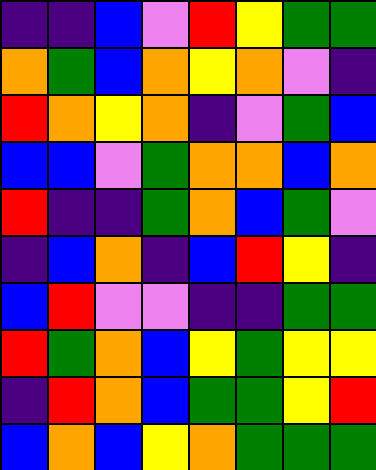[["indigo", "indigo", "blue", "violet", "red", "yellow", "green", "green"], ["orange", "green", "blue", "orange", "yellow", "orange", "violet", "indigo"], ["red", "orange", "yellow", "orange", "indigo", "violet", "green", "blue"], ["blue", "blue", "violet", "green", "orange", "orange", "blue", "orange"], ["red", "indigo", "indigo", "green", "orange", "blue", "green", "violet"], ["indigo", "blue", "orange", "indigo", "blue", "red", "yellow", "indigo"], ["blue", "red", "violet", "violet", "indigo", "indigo", "green", "green"], ["red", "green", "orange", "blue", "yellow", "green", "yellow", "yellow"], ["indigo", "red", "orange", "blue", "green", "green", "yellow", "red"], ["blue", "orange", "blue", "yellow", "orange", "green", "green", "green"]]